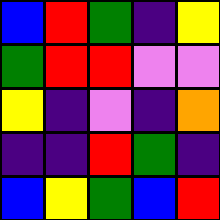[["blue", "red", "green", "indigo", "yellow"], ["green", "red", "red", "violet", "violet"], ["yellow", "indigo", "violet", "indigo", "orange"], ["indigo", "indigo", "red", "green", "indigo"], ["blue", "yellow", "green", "blue", "red"]]